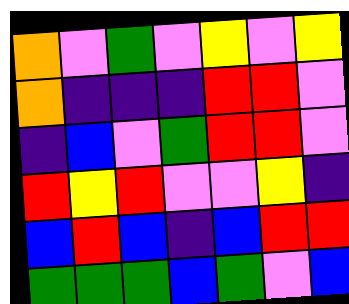[["orange", "violet", "green", "violet", "yellow", "violet", "yellow"], ["orange", "indigo", "indigo", "indigo", "red", "red", "violet"], ["indigo", "blue", "violet", "green", "red", "red", "violet"], ["red", "yellow", "red", "violet", "violet", "yellow", "indigo"], ["blue", "red", "blue", "indigo", "blue", "red", "red"], ["green", "green", "green", "blue", "green", "violet", "blue"]]